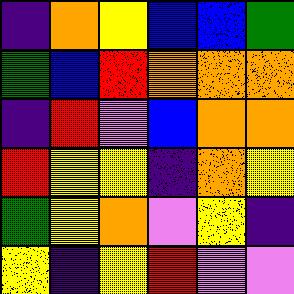[["indigo", "orange", "yellow", "blue", "blue", "green"], ["green", "blue", "red", "orange", "orange", "orange"], ["indigo", "red", "violet", "blue", "orange", "orange"], ["red", "yellow", "yellow", "indigo", "orange", "yellow"], ["green", "yellow", "orange", "violet", "yellow", "indigo"], ["yellow", "indigo", "yellow", "red", "violet", "violet"]]